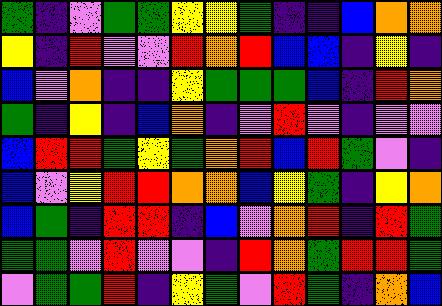[["green", "indigo", "violet", "green", "green", "yellow", "yellow", "green", "indigo", "indigo", "blue", "orange", "orange"], ["yellow", "indigo", "red", "violet", "violet", "red", "orange", "red", "blue", "blue", "indigo", "yellow", "indigo"], ["blue", "violet", "orange", "indigo", "indigo", "yellow", "green", "green", "green", "blue", "indigo", "red", "orange"], ["green", "indigo", "yellow", "indigo", "blue", "orange", "indigo", "violet", "red", "violet", "indigo", "violet", "violet"], ["blue", "red", "red", "green", "yellow", "green", "orange", "red", "blue", "red", "green", "violet", "indigo"], ["blue", "violet", "yellow", "red", "red", "orange", "orange", "blue", "yellow", "green", "indigo", "yellow", "orange"], ["blue", "green", "indigo", "red", "red", "indigo", "blue", "violet", "orange", "red", "indigo", "red", "green"], ["green", "green", "violet", "red", "violet", "violet", "indigo", "red", "orange", "green", "red", "red", "green"], ["violet", "green", "green", "red", "indigo", "yellow", "green", "violet", "red", "green", "indigo", "orange", "blue"]]